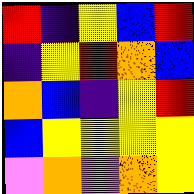[["red", "indigo", "yellow", "blue", "red"], ["indigo", "yellow", "red", "orange", "blue"], ["orange", "blue", "indigo", "yellow", "red"], ["blue", "yellow", "yellow", "yellow", "yellow"], ["violet", "orange", "violet", "orange", "yellow"]]